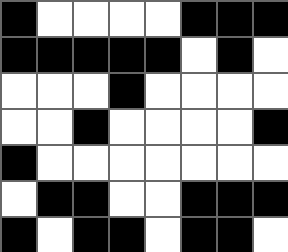[["black", "white", "white", "white", "white", "black", "black", "black"], ["black", "black", "black", "black", "black", "white", "black", "white"], ["white", "white", "white", "black", "white", "white", "white", "white"], ["white", "white", "black", "white", "white", "white", "white", "black"], ["black", "white", "white", "white", "white", "white", "white", "white"], ["white", "black", "black", "white", "white", "black", "black", "black"], ["black", "white", "black", "black", "white", "black", "black", "white"]]